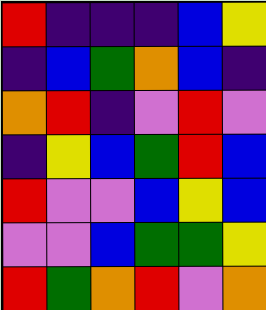[["red", "indigo", "indigo", "indigo", "blue", "yellow"], ["indigo", "blue", "green", "orange", "blue", "indigo"], ["orange", "red", "indigo", "violet", "red", "violet"], ["indigo", "yellow", "blue", "green", "red", "blue"], ["red", "violet", "violet", "blue", "yellow", "blue"], ["violet", "violet", "blue", "green", "green", "yellow"], ["red", "green", "orange", "red", "violet", "orange"]]